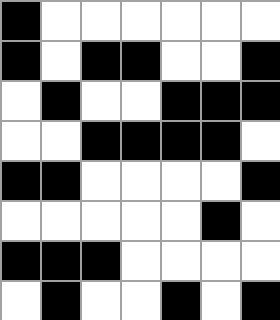[["black", "white", "white", "white", "white", "white", "white"], ["black", "white", "black", "black", "white", "white", "black"], ["white", "black", "white", "white", "black", "black", "black"], ["white", "white", "black", "black", "black", "black", "white"], ["black", "black", "white", "white", "white", "white", "black"], ["white", "white", "white", "white", "white", "black", "white"], ["black", "black", "black", "white", "white", "white", "white"], ["white", "black", "white", "white", "black", "white", "black"]]